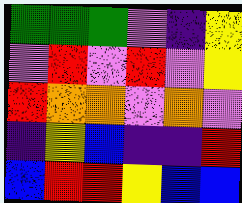[["green", "green", "green", "violet", "indigo", "yellow"], ["violet", "red", "violet", "red", "violet", "yellow"], ["red", "orange", "orange", "violet", "orange", "violet"], ["indigo", "yellow", "blue", "indigo", "indigo", "red"], ["blue", "red", "red", "yellow", "blue", "blue"]]